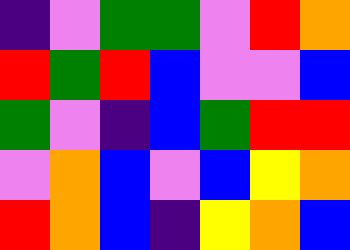[["indigo", "violet", "green", "green", "violet", "red", "orange"], ["red", "green", "red", "blue", "violet", "violet", "blue"], ["green", "violet", "indigo", "blue", "green", "red", "red"], ["violet", "orange", "blue", "violet", "blue", "yellow", "orange"], ["red", "orange", "blue", "indigo", "yellow", "orange", "blue"]]